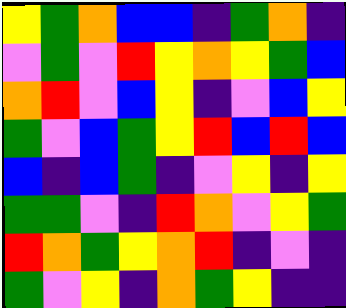[["yellow", "green", "orange", "blue", "blue", "indigo", "green", "orange", "indigo"], ["violet", "green", "violet", "red", "yellow", "orange", "yellow", "green", "blue"], ["orange", "red", "violet", "blue", "yellow", "indigo", "violet", "blue", "yellow"], ["green", "violet", "blue", "green", "yellow", "red", "blue", "red", "blue"], ["blue", "indigo", "blue", "green", "indigo", "violet", "yellow", "indigo", "yellow"], ["green", "green", "violet", "indigo", "red", "orange", "violet", "yellow", "green"], ["red", "orange", "green", "yellow", "orange", "red", "indigo", "violet", "indigo"], ["green", "violet", "yellow", "indigo", "orange", "green", "yellow", "indigo", "indigo"]]